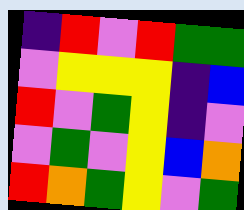[["indigo", "red", "violet", "red", "green", "green"], ["violet", "yellow", "yellow", "yellow", "indigo", "blue"], ["red", "violet", "green", "yellow", "indigo", "violet"], ["violet", "green", "violet", "yellow", "blue", "orange"], ["red", "orange", "green", "yellow", "violet", "green"]]